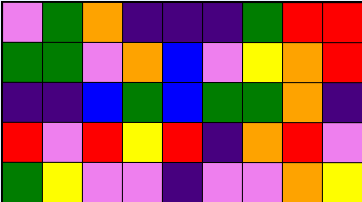[["violet", "green", "orange", "indigo", "indigo", "indigo", "green", "red", "red"], ["green", "green", "violet", "orange", "blue", "violet", "yellow", "orange", "red"], ["indigo", "indigo", "blue", "green", "blue", "green", "green", "orange", "indigo"], ["red", "violet", "red", "yellow", "red", "indigo", "orange", "red", "violet"], ["green", "yellow", "violet", "violet", "indigo", "violet", "violet", "orange", "yellow"]]